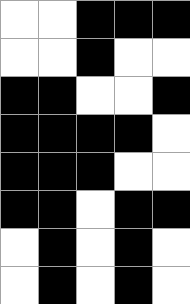[["white", "white", "black", "black", "black"], ["white", "white", "black", "white", "white"], ["black", "black", "white", "white", "black"], ["black", "black", "black", "black", "white"], ["black", "black", "black", "white", "white"], ["black", "black", "white", "black", "black"], ["white", "black", "white", "black", "white"], ["white", "black", "white", "black", "white"]]